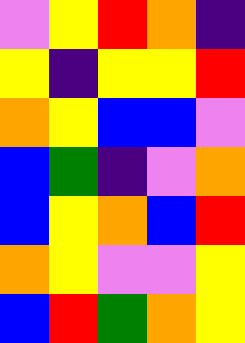[["violet", "yellow", "red", "orange", "indigo"], ["yellow", "indigo", "yellow", "yellow", "red"], ["orange", "yellow", "blue", "blue", "violet"], ["blue", "green", "indigo", "violet", "orange"], ["blue", "yellow", "orange", "blue", "red"], ["orange", "yellow", "violet", "violet", "yellow"], ["blue", "red", "green", "orange", "yellow"]]